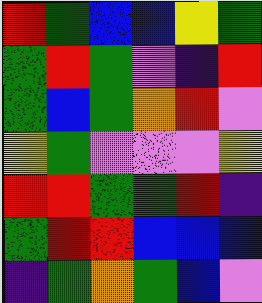[["red", "green", "blue", "blue", "yellow", "green"], ["green", "red", "green", "violet", "indigo", "red"], ["green", "blue", "green", "orange", "red", "violet"], ["yellow", "green", "violet", "violet", "violet", "yellow"], ["red", "red", "green", "green", "red", "indigo"], ["green", "red", "red", "blue", "blue", "blue"], ["indigo", "green", "orange", "green", "blue", "violet"]]